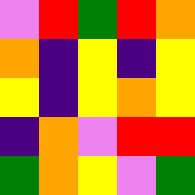[["violet", "red", "green", "red", "orange"], ["orange", "indigo", "yellow", "indigo", "yellow"], ["yellow", "indigo", "yellow", "orange", "yellow"], ["indigo", "orange", "violet", "red", "red"], ["green", "orange", "yellow", "violet", "green"]]